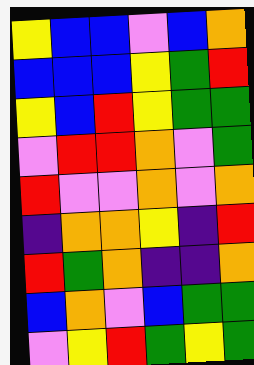[["yellow", "blue", "blue", "violet", "blue", "orange"], ["blue", "blue", "blue", "yellow", "green", "red"], ["yellow", "blue", "red", "yellow", "green", "green"], ["violet", "red", "red", "orange", "violet", "green"], ["red", "violet", "violet", "orange", "violet", "orange"], ["indigo", "orange", "orange", "yellow", "indigo", "red"], ["red", "green", "orange", "indigo", "indigo", "orange"], ["blue", "orange", "violet", "blue", "green", "green"], ["violet", "yellow", "red", "green", "yellow", "green"]]